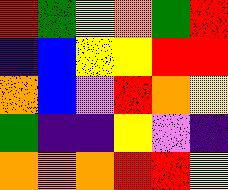[["red", "green", "yellow", "orange", "green", "red"], ["indigo", "blue", "yellow", "yellow", "red", "red"], ["orange", "blue", "violet", "red", "orange", "yellow"], ["green", "indigo", "indigo", "yellow", "violet", "indigo"], ["orange", "orange", "orange", "red", "red", "yellow"]]